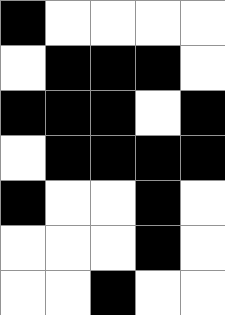[["black", "white", "white", "white", "white"], ["white", "black", "black", "black", "white"], ["black", "black", "black", "white", "black"], ["white", "black", "black", "black", "black"], ["black", "white", "white", "black", "white"], ["white", "white", "white", "black", "white"], ["white", "white", "black", "white", "white"]]